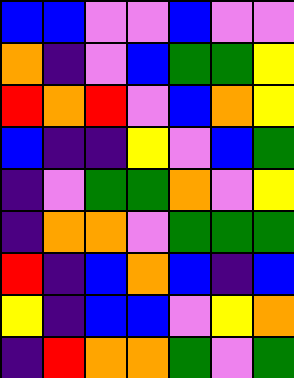[["blue", "blue", "violet", "violet", "blue", "violet", "violet"], ["orange", "indigo", "violet", "blue", "green", "green", "yellow"], ["red", "orange", "red", "violet", "blue", "orange", "yellow"], ["blue", "indigo", "indigo", "yellow", "violet", "blue", "green"], ["indigo", "violet", "green", "green", "orange", "violet", "yellow"], ["indigo", "orange", "orange", "violet", "green", "green", "green"], ["red", "indigo", "blue", "orange", "blue", "indigo", "blue"], ["yellow", "indigo", "blue", "blue", "violet", "yellow", "orange"], ["indigo", "red", "orange", "orange", "green", "violet", "green"]]